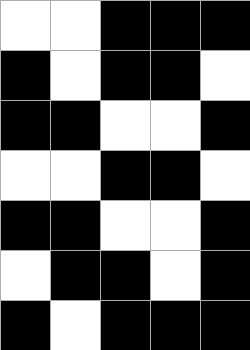[["white", "white", "black", "black", "black"], ["black", "white", "black", "black", "white"], ["black", "black", "white", "white", "black"], ["white", "white", "black", "black", "white"], ["black", "black", "white", "white", "black"], ["white", "black", "black", "white", "black"], ["black", "white", "black", "black", "black"]]